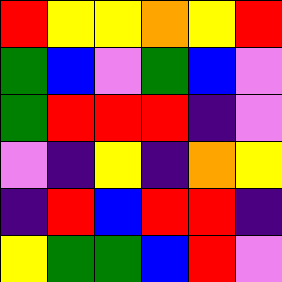[["red", "yellow", "yellow", "orange", "yellow", "red"], ["green", "blue", "violet", "green", "blue", "violet"], ["green", "red", "red", "red", "indigo", "violet"], ["violet", "indigo", "yellow", "indigo", "orange", "yellow"], ["indigo", "red", "blue", "red", "red", "indigo"], ["yellow", "green", "green", "blue", "red", "violet"]]